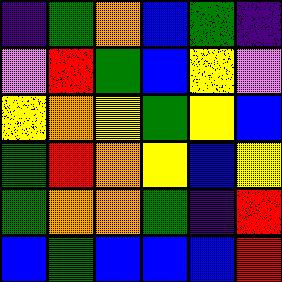[["indigo", "green", "orange", "blue", "green", "indigo"], ["violet", "red", "green", "blue", "yellow", "violet"], ["yellow", "orange", "yellow", "green", "yellow", "blue"], ["green", "red", "orange", "yellow", "blue", "yellow"], ["green", "orange", "orange", "green", "indigo", "red"], ["blue", "green", "blue", "blue", "blue", "red"]]